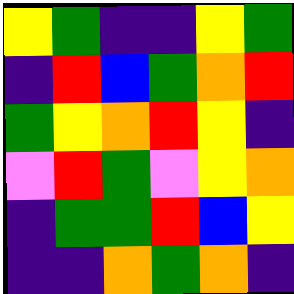[["yellow", "green", "indigo", "indigo", "yellow", "green"], ["indigo", "red", "blue", "green", "orange", "red"], ["green", "yellow", "orange", "red", "yellow", "indigo"], ["violet", "red", "green", "violet", "yellow", "orange"], ["indigo", "green", "green", "red", "blue", "yellow"], ["indigo", "indigo", "orange", "green", "orange", "indigo"]]